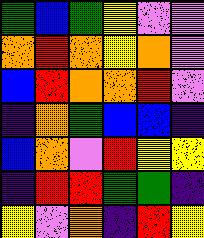[["green", "blue", "green", "yellow", "violet", "violet"], ["orange", "red", "orange", "yellow", "orange", "violet"], ["blue", "red", "orange", "orange", "red", "violet"], ["indigo", "orange", "green", "blue", "blue", "indigo"], ["blue", "orange", "violet", "red", "yellow", "yellow"], ["indigo", "red", "red", "green", "green", "indigo"], ["yellow", "violet", "orange", "indigo", "red", "yellow"]]